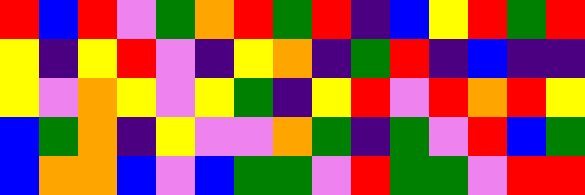[["red", "blue", "red", "violet", "green", "orange", "red", "green", "red", "indigo", "blue", "yellow", "red", "green", "red"], ["yellow", "indigo", "yellow", "red", "violet", "indigo", "yellow", "orange", "indigo", "green", "red", "indigo", "blue", "indigo", "indigo"], ["yellow", "violet", "orange", "yellow", "violet", "yellow", "green", "indigo", "yellow", "red", "violet", "red", "orange", "red", "yellow"], ["blue", "green", "orange", "indigo", "yellow", "violet", "violet", "orange", "green", "indigo", "green", "violet", "red", "blue", "green"], ["blue", "orange", "orange", "blue", "violet", "blue", "green", "green", "violet", "red", "green", "green", "violet", "red", "red"]]